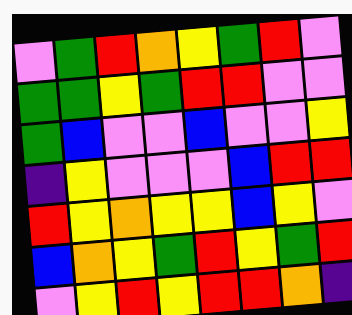[["violet", "green", "red", "orange", "yellow", "green", "red", "violet"], ["green", "green", "yellow", "green", "red", "red", "violet", "violet"], ["green", "blue", "violet", "violet", "blue", "violet", "violet", "yellow"], ["indigo", "yellow", "violet", "violet", "violet", "blue", "red", "red"], ["red", "yellow", "orange", "yellow", "yellow", "blue", "yellow", "violet"], ["blue", "orange", "yellow", "green", "red", "yellow", "green", "red"], ["violet", "yellow", "red", "yellow", "red", "red", "orange", "indigo"]]